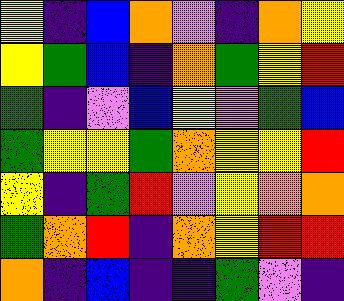[["yellow", "indigo", "blue", "orange", "violet", "indigo", "orange", "yellow"], ["yellow", "green", "blue", "indigo", "orange", "green", "yellow", "red"], ["green", "indigo", "violet", "blue", "yellow", "violet", "green", "blue"], ["green", "yellow", "yellow", "green", "orange", "yellow", "yellow", "red"], ["yellow", "indigo", "green", "red", "violet", "yellow", "orange", "orange"], ["green", "orange", "red", "indigo", "orange", "yellow", "red", "red"], ["orange", "indigo", "blue", "indigo", "indigo", "green", "violet", "indigo"]]